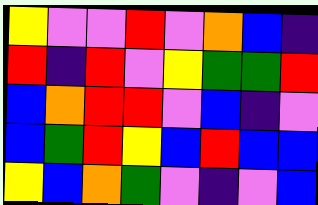[["yellow", "violet", "violet", "red", "violet", "orange", "blue", "indigo"], ["red", "indigo", "red", "violet", "yellow", "green", "green", "red"], ["blue", "orange", "red", "red", "violet", "blue", "indigo", "violet"], ["blue", "green", "red", "yellow", "blue", "red", "blue", "blue"], ["yellow", "blue", "orange", "green", "violet", "indigo", "violet", "blue"]]